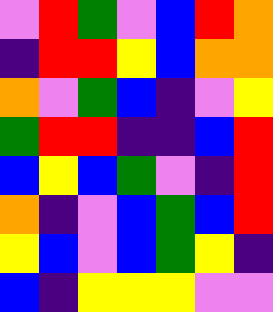[["violet", "red", "green", "violet", "blue", "red", "orange"], ["indigo", "red", "red", "yellow", "blue", "orange", "orange"], ["orange", "violet", "green", "blue", "indigo", "violet", "yellow"], ["green", "red", "red", "indigo", "indigo", "blue", "red"], ["blue", "yellow", "blue", "green", "violet", "indigo", "red"], ["orange", "indigo", "violet", "blue", "green", "blue", "red"], ["yellow", "blue", "violet", "blue", "green", "yellow", "indigo"], ["blue", "indigo", "yellow", "yellow", "yellow", "violet", "violet"]]